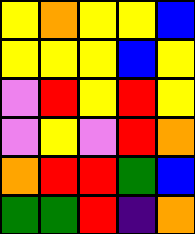[["yellow", "orange", "yellow", "yellow", "blue"], ["yellow", "yellow", "yellow", "blue", "yellow"], ["violet", "red", "yellow", "red", "yellow"], ["violet", "yellow", "violet", "red", "orange"], ["orange", "red", "red", "green", "blue"], ["green", "green", "red", "indigo", "orange"]]